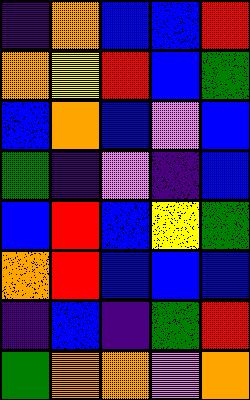[["indigo", "orange", "blue", "blue", "red"], ["orange", "yellow", "red", "blue", "green"], ["blue", "orange", "blue", "violet", "blue"], ["green", "indigo", "violet", "indigo", "blue"], ["blue", "red", "blue", "yellow", "green"], ["orange", "red", "blue", "blue", "blue"], ["indigo", "blue", "indigo", "green", "red"], ["green", "orange", "orange", "violet", "orange"]]